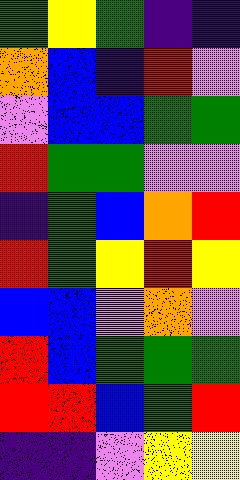[["green", "yellow", "green", "indigo", "indigo"], ["orange", "blue", "indigo", "red", "violet"], ["violet", "blue", "blue", "green", "green"], ["red", "green", "green", "violet", "violet"], ["indigo", "green", "blue", "orange", "red"], ["red", "green", "yellow", "red", "yellow"], ["blue", "blue", "violet", "orange", "violet"], ["red", "blue", "green", "green", "green"], ["red", "red", "blue", "green", "red"], ["indigo", "indigo", "violet", "yellow", "yellow"]]